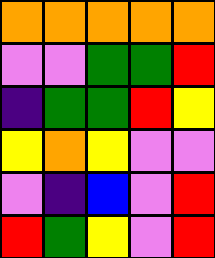[["orange", "orange", "orange", "orange", "orange"], ["violet", "violet", "green", "green", "red"], ["indigo", "green", "green", "red", "yellow"], ["yellow", "orange", "yellow", "violet", "violet"], ["violet", "indigo", "blue", "violet", "red"], ["red", "green", "yellow", "violet", "red"]]